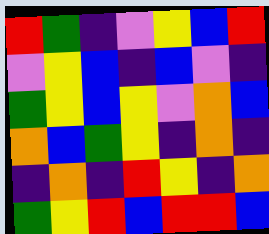[["red", "green", "indigo", "violet", "yellow", "blue", "red"], ["violet", "yellow", "blue", "indigo", "blue", "violet", "indigo"], ["green", "yellow", "blue", "yellow", "violet", "orange", "blue"], ["orange", "blue", "green", "yellow", "indigo", "orange", "indigo"], ["indigo", "orange", "indigo", "red", "yellow", "indigo", "orange"], ["green", "yellow", "red", "blue", "red", "red", "blue"]]